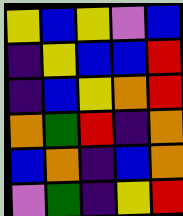[["yellow", "blue", "yellow", "violet", "blue"], ["indigo", "yellow", "blue", "blue", "red"], ["indigo", "blue", "yellow", "orange", "red"], ["orange", "green", "red", "indigo", "orange"], ["blue", "orange", "indigo", "blue", "orange"], ["violet", "green", "indigo", "yellow", "red"]]